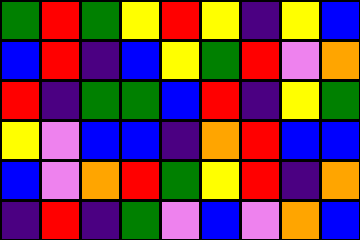[["green", "red", "green", "yellow", "red", "yellow", "indigo", "yellow", "blue"], ["blue", "red", "indigo", "blue", "yellow", "green", "red", "violet", "orange"], ["red", "indigo", "green", "green", "blue", "red", "indigo", "yellow", "green"], ["yellow", "violet", "blue", "blue", "indigo", "orange", "red", "blue", "blue"], ["blue", "violet", "orange", "red", "green", "yellow", "red", "indigo", "orange"], ["indigo", "red", "indigo", "green", "violet", "blue", "violet", "orange", "blue"]]